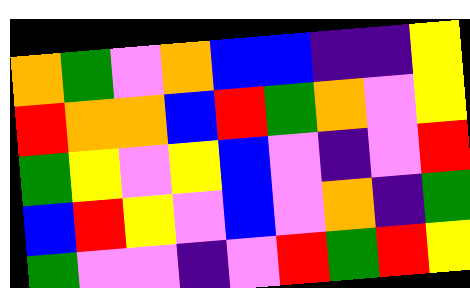[["orange", "green", "violet", "orange", "blue", "blue", "indigo", "indigo", "yellow"], ["red", "orange", "orange", "blue", "red", "green", "orange", "violet", "yellow"], ["green", "yellow", "violet", "yellow", "blue", "violet", "indigo", "violet", "red"], ["blue", "red", "yellow", "violet", "blue", "violet", "orange", "indigo", "green"], ["green", "violet", "violet", "indigo", "violet", "red", "green", "red", "yellow"]]